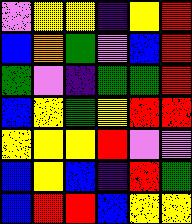[["violet", "yellow", "yellow", "indigo", "yellow", "red"], ["blue", "orange", "green", "violet", "blue", "red"], ["green", "violet", "indigo", "green", "green", "red"], ["blue", "yellow", "green", "yellow", "red", "red"], ["yellow", "yellow", "yellow", "red", "violet", "violet"], ["blue", "yellow", "blue", "indigo", "red", "green"], ["blue", "red", "red", "blue", "yellow", "yellow"]]